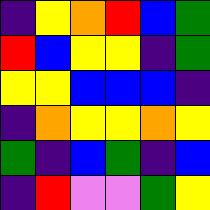[["indigo", "yellow", "orange", "red", "blue", "green"], ["red", "blue", "yellow", "yellow", "indigo", "green"], ["yellow", "yellow", "blue", "blue", "blue", "indigo"], ["indigo", "orange", "yellow", "yellow", "orange", "yellow"], ["green", "indigo", "blue", "green", "indigo", "blue"], ["indigo", "red", "violet", "violet", "green", "yellow"]]